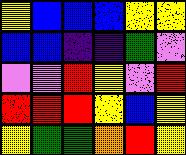[["yellow", "blue", "blue", "blue", "yellow", "yellow"], ["blue", "blue", "indigo", "indigo", "green", "violet"], ["violet", "violet", "red", "yellow", "violet", "red"], ["red", "red", "red", "yellow", "blue", "yellow"], ["yellow", "green", "green", "orange", "red", "yellow"]]